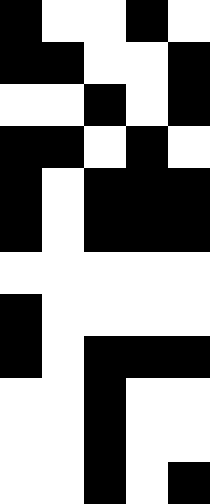[["black", "white", "white", "black", "white"], ["black", "black", "white", "white", "black"], ["white", "white", "black", "white", "black"], ["black", "black", "white", "black", "white"], ["black", "white", "black", "black", "black"], ["black", "white", "black", "black", "black"], ["white", "white", "white", "white", "white"], ["black", "white", "white", "white", "white"], ["black", "white", "black", "black", "black"], ["white", "white", "black", "white", "white"], ["white", "white", "black", "white", "white"], ["white", "white", "black", "white", "black"]]